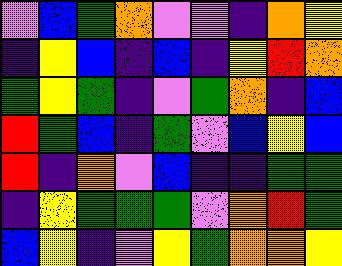[["violet", "blue", "green", "orange", "violet", "violet", "indigo", "orange", "yellow"], ["indigo", "yellow", "blue", "indigo", "blue", "indigo", "yellow", "red", "orange"], ["green", "yellow", "green", "indigo", "violet", "green", "orange", "indigo", "blue"], ["red", "green", "blue", "indigo", "green", "violet", "blue", "yellow", "blue"], ["red", "indigo", "orange", "violet", "blue", "indigo", "indigo", "green", "green"], ["indigo", "yellow", "green", "green", "green", "violet", "orange", "red", "green"], ["blue", "yellow", "indigo", "violet", "yellow", "green", "orange", "orange", "yellow"]]